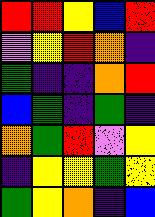[["red", "red", "yellow", "blue", "red"], ["violet", "yellow", "red", "orange", "indigo"], ["green", "indigo", "indigo", "orange", "red"], ["blue", "green", "indigo", "green", "indigo"], ["orange", "green", "red", "violet", "yellow"], ["indigo", "yellow", "yellow", "green", "yellow"], ["green", "yellow", "orange", "indigo", "blue"]]